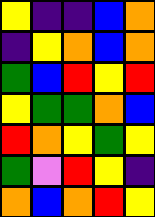[["yellow", "indigo", "indigo", "blue", "orange"], ["indigo", "yellow", "orange", "blue", "orange"], ["green", "blue", "red", "yellow", "red"], ["yellow", "green", "green", "orange", "blue"], ["red", "orange", "yellow", "green", "yellow"], ["green", "violet", "red", "yellow", "indigo"], ["orange", "blue", "orange", "red", "yellow"]]